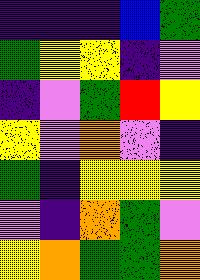[["indigo", "indigo", "indigo", "blue", "green"], ["green", "yellow", "yellow", "indigo", "violet"], ["indigo", "violet", "green", "red", "yellow"], ["yellow", "violet", "orange", "violet", "indigo"], ["green", "indigo", "yellow", "yellow", "yellow"], ["violet", "indigo", "orange", "green", "violet"], ["yellow", "orange", "green", "green", "orange"]]